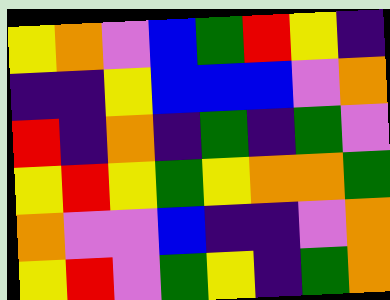[["yellow", "orange", "violet", "blue", "green", "red", "yellow", "indigo"], ["indigo", "indigo", "yellow", "blue", "blue", "blue", "violet", "orange"], ["red", "indigo", "orange", "indigo", "green", "indigo", "green", "violet"], ["yellow", "red", "yellow", "green", "yellow", "orange", "orange", "green"], ["orange", "violet", "violet", "blue", "indigo", "indigo", "violet", "orange"], ["yellow", "red", "violet", "green", "yellow", "indigo", "green", "orange"]]